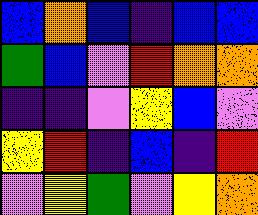[["blue", "orange", "blue", "indigo", "blue", "blue"], ["green", "blue", "violet", "red", "orange", "orange"], ["indigo", "indigo", "violet", "yellow", "blue", "violet"], ["yellow", "red", "indigo", "blue", "indigo", "red"], ["violet", "yellow", "green", "violet", "yellow", "orange"]]